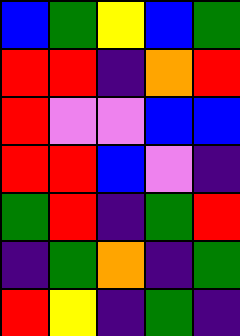[["blue", "green", "yellow", "blue", "green"], ["red", "red", "indigo", "orange", "red"], ["red", "violet", "violet", "blue", "blue"], ["red", "red", "blue", "violet", "indigo"], ["green", "red", "indigo", "green", "red"], ["indigo", "green", "orange", "indigo", "green"], ["red", "yellow", "indigo", "green", "indigo"]]